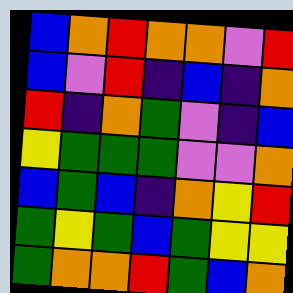[["blue", "orange", "red", "orange", "orange", "violet", "red"], ["blue", "violet", "red", "indigo", "blue", "indigo", "orange"], ["red", "indigo", "orange", "green", "violet", "indigo", "blue"], ["yellow", "green", "green", "green", "violet", "violet", "orange"], ["blue", "green", "blue", "indigo", "orange", "yellow", "red"], ["green", "yellow", "green", "blue", "green", "yellow", "yellow"], ["green", "orange", "orange", "red", "green", "blue", "orange"]]